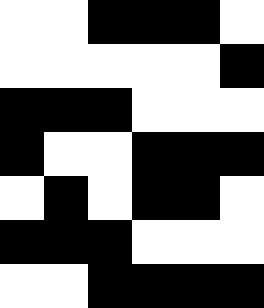[["white", "white", "black", "black", "black", "white"], ["white", "white", "white", "white", "white", "black"], ["black", "black", "black", "white", "white", "white"], ["black", "white", "white", "black", "black", "black"], ["white", "black", "white", "black", "black", "white"], ["black", "black", "black", "white", "white", "white"], ["white", "white", "black", "black", "black", "black"]]